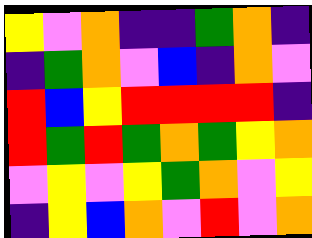[["yellow", "violet", "orange", "indigo", "indigo", "green", "orange", "indigo"], ["indigo", "green", "orange", "violet", "blue", "indigo", "orange", "violet"], ["red", "blue", "yellow", "red", "red", "red", "red", "indigo"], ["red", "green", "red", "green", "orange", "green", "yellow", "orange"], ["violet", "yellow", "violet", "yellow", "green", "orange", "violet", "yellow"], ["indigo", "yellow", "blue", "orange", "violet", "red", "violet", "orange"]]